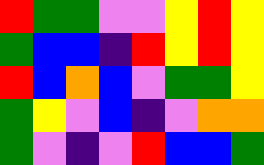[["red", "green", "green", "violet", "violet", "yellow", "red", "yellow"], ["green", "blue", "blue", "indigo", "red", "yellow", "red", "yellow"], ["red", "blue", "orange", "blue", "violet", "green", "green", "yellow"], ["green", "yellow", "violet", "blue", "indigo", "violet", "orange", "orange"], ["green", "violet", "indigo", "violet", "red", "blue", "blue", "green"]]